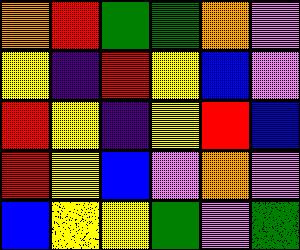[["orange", "red", "green", "green", "orange", "violet"], ["yellow", "indigo", "red", "yellow", "blue", "violet"], ["red", "yellow", "indigo", "yellow", "red", "blue"], ["red", "yellow", "blue", "violet", "orange", "violet"], ["blue", "yellow", "yellow", "green", "violet", "green"]]